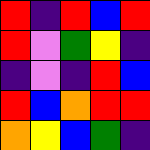[["red", "indigo", "red", "blue", "red"], ["red", "violet", "green", "yellow", "indigo"], ["indigo", "violet", "indigo", "red", "blue"], ["red", "blue", "orange", "red", "red"], ["orange", "yellow", "blue", "green", "indigo"]]